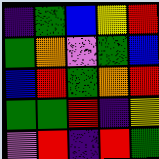[["indigo", "green", "blue", "yellow", "red"], ["green", "orange", "violet", "green", "blue"], ["blue", "red", "green", "orange", "red"], ["green", "green", "red", "indigo", "yellow"], ["violet", "red", "indigo", "red", "green"]]